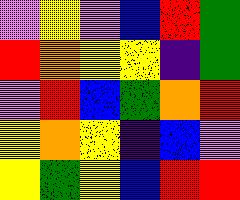[["violet", "yellow", "violet", "blue", "red", "green"], ["red", "orange", "yellow", "yellow", "indigo", "green"], ["violet", "red", "blue", "green", "orange", "red"], ["yellow", "orange", "yellow", "indigo", "blue", "violet"], ["yellow", "green", "yellow", "blue", "red", "red"]]